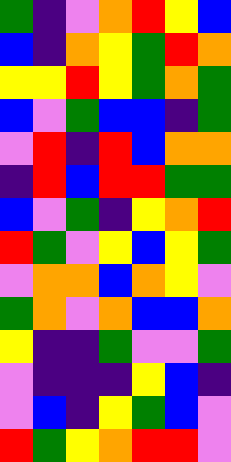[["green", "indigo", "violet", "orange", "red", "yellow", "blue"], ["blue", "indigo", "orange", "yellow", "green", "red", "orange"], ["yellow", "yellow", "red", "yellow", "green", "orange", "green"], ["blue", "violet", "green", "blue", "blue", "indigo", "green"], ["violet", "red", "indigo", "red", "blue", "orange", "orange"], ["indigo", "red", "blue", "red", "red", "green", "green"], ["blue", "violet", "green", "indigo", "yellow", "orange", "red"], ["red", "green", "violet", "yellow", "blue", "yellow", "green"], ["violet", "orange", "orange", "blue", "orange", "yellow", "violet"], ["green", "orange", "violet", "orange", "blue", "blue", "orange"], ["yellow", "indigo", "indigo", "green", "violet", "violet", "green"], ["violet", "indigo", "indigo", "indigo", "yellow", "blue", "indigo"], ["violet", "blue", "indigo", "yellow", "green", "blue", "violet"], ["red", "green", "yellow", "orange", "red", "red", "violet"]]